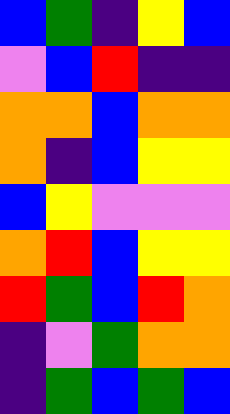[["blue", "green", "indigo", "yellow", "blue"], ["violet", "blue", "red", "indigo", "indigo"], ["orange", "orange", "blue", "orange", "orange"], ["orange", "indigo", "blue", "yellow", "yellow"], ["blue", "yellow", "violet", "violet", "violet"], ["orange", "red", "blue", "yellow", "yellow"], ["red", "green", "blue", "red", "orange"], ["indigo", "violet", "green", "orange", "orange"], ["indigo", "green", "blue", "green", "blue"]]